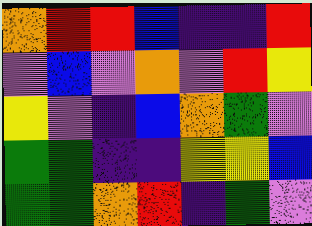[["orange", "red", "red", "blue", "indigo", "indigo", "red"], ["violet", "blue", "violet", "orange", "violet", "red", "yellow"], ["yellow", "violet", "indigo", "blue", "orange", "green", "violet"], ["green", "green", "indigo", "indigo", "yellow", "yellow", "blue"], ["green", "green", "orange", "red", "indigo", "green", "violet"]]